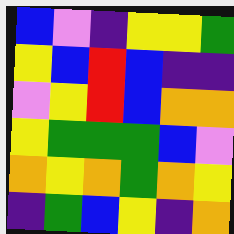[["blue", "violet", "indigo", "yellow", "yellow", "green"], ["yellow", "blue", "red", "blue", "indigo", "indigo"], ["violet", "yellow", "red", "blue", "orange", "orange"], ["yellow", "green", "green", "green", "blue", "violet"], ["orange", "yellow", "orange", "green", "orange", "yellow"], ["indigo", "green", "blue", "yellow", "indigo", "orange"]]